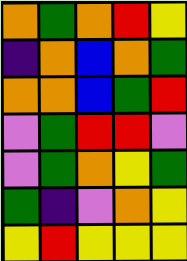[["orange", "green", "orange", "red", "yellow"], ["indigo", "orange", "blue", "orange", "green"], ["orange", "orange", "blue", "green", "red"], ["violet", "green", "red", "red", "violet"], ["violet", "green", "orange", "yellow", "green"], ["green", "indigo", "violet", "orange", "yellow"], ["yellow", "red", "yellow", "yellow", "yellow"]]